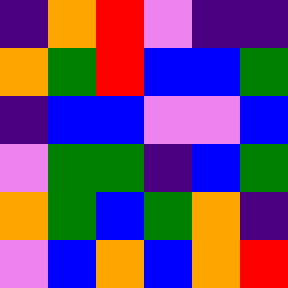[["indigo", "orange", "red", "violet", "indigo", "indigo"], ["orange", "green", "red", "blue", "blue", "green"], ["indigo", "blue", "blue", "violet", "violet", "blue"], ["violet", "green", "green", "indigo", "blue", "green"], ["orange", "green", "blue", "green", "orange", "indigo"], ["violet", "blue", "orange", "blue", "orange", "red"]]